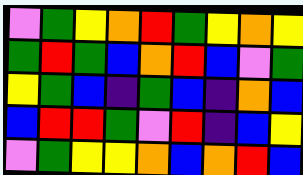[["violet", "green", "yellow", "orange", "red", "green", "yellow", "orange", "yellow"], ["green", "red", "green", "blue", "orange", "red", "blue", "violet", "green"], ["yellow", "green", "blue", "indigo", "green", "blue", "indigo", "orange", "blue"], ["blue", "red", "red", "green", "violet", "red", "indigo", "blue", "yellow"], ["violet", "green", "yellow", "yellow", "orange", "blue", "orange", "red", "blue"]]